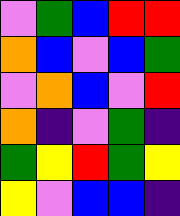[["violet", "green", "blue", "red", "red"], ["orange", "blue", "violet", "blue", "green"], ["violet", "orange", "blue", "violet", "red"], ["orange", "indigo", "violet", "green", "indigo"], ["green", "yellow", "red", "green", "yellow"], ["yellow", "violet", "blue", "blue", "indigo"]]